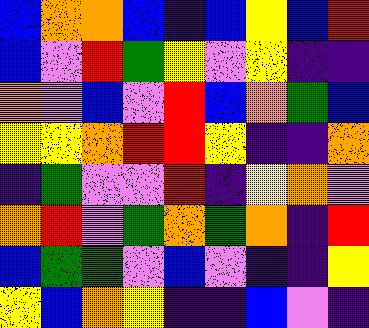[["blue", "orange", "orange", "blue", "indigo", "blue", "yellow", "blue", "red"], ["blue", "violet", "red", "green", "yellow", "violet", "yellow", "indigo", "indigo"], ["orange", "violet", "blue", "violet", "red", "blue", "orange", "green", "blue"], ["yellow", "yellow", "orange", "red", "red", "yellow", "indigo", "indigo", "orange"], ["indigo", "green", "violet", "violet", "red", "indigo", "yellow", "orange", "violet"], ["orange", "red", "violet", "green", "orange", "green", "orange", "indigo", "red"], ["blue", "green", "green", "violet", "blue", "violet", "indigo", "indigo", "yellow"], ["yellow", "blue", "orange", "yellow", "indigo", "indigo", "blue", "violet", "indigo"]]